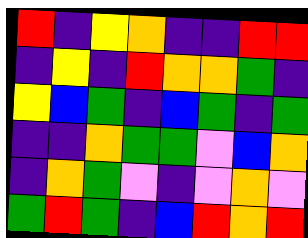[["red", "indigo", "yellow", "orange", "indigo", "indigo", "red", "red"], ["indigo", "yellow", "indigo", "red", "orange", "orange", "green", "indigo"], ["yellow", "blue", "green", "indigo", "blue", "green", "indigo", "green"], ["indigo", "indigo", "orange", "green", "green", "violet", "blue", "orange"], ["indigo", "orange", "green", "violet", "indigo", "violet", "orange", "violet"], ["green", "red", "green", "indigo", "blue", "red", "orange", "red"]]